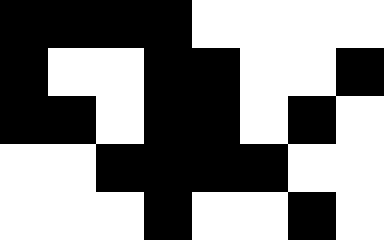[["black", "black", "black", "black", "white", "white", "white", "white"], ["black", "white", "white", "black", "black", "white", "white", "black"], ["black", "black", "white", "black", "black", "white", "black", "white"], ["white", "white", "black", "black", "black", "black", "white", "white"], ["white", "white", "white", "black", "white", "white", "black", "white"]]